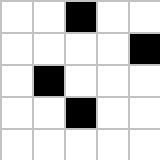[["white", "white", "black", "white", "white"], ["white", "white", "white", "white", "black"], ["white", "black", "white", "white", "white"], ["white", "white", "black", "white", "white"], ["white", "white", "white", "white", "white"]]